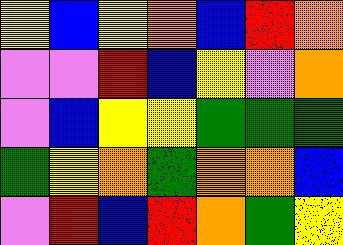[["yellow", "blue", "yellow", "orange", "blue", "red", "orange"], ["violet", "violet", "red", "blue", "yellow", "violet", "orange"], ["violet", "blue", "yellow", "yellow", "green", "green", "green"], ["green", "yellow", "orange", "green", "orange", "orange", "blue"], ["violet", "red", "blue", "red", "orange", "green", "yellow"]]